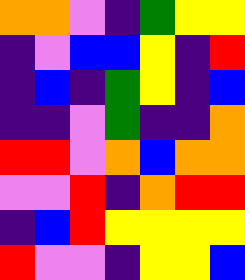[["orange", "orange", "violet", "indigo", "green", "yellow", "yellow"], ["indigo", "violet", "blue", "blue", "yellow", "indigo", "red"], ["indigo", "blue", "indigo", "green", "yellow", "indigo", "blue"], ["indigo", "indigo", "violet", "green", "indigo", "indigo", "orange"], ["red", "red", "violet", "orange", "blue", "orange", "orange"], ["violet", "violet", "red", "indigo", "orange", "red", "red"], ["indigo", "blue", "red", "yellow", "yellow", "yellow", "yellow"], ["red", "violet", "violet", "indigo", "yellow", "yellow", "blue"]]